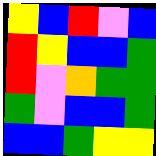[["yellow", "blue", "red", "violet", "blue"], ["red", "yellow", "blue", "blue", "green"], ["red", "violet", "orange", "green", "green"], ["green", "violet", "blue", "blue", "green"], ["blue", "blue", "green", "yellow", "yellow"]]